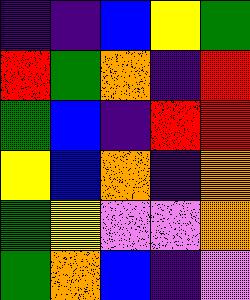[["indigo", "indigo", "blue", "yellow", "green"], ["red", "green", "orange", "indigo", "red"], ["green", "blue", "indigo", "red", "red"], ["yellow", "blue", "orange", "indigo", "orange"], ["green", "yellow", "violet", "violet", "orange"], ["green", "orange", "blue", "indigo", "violet"]]